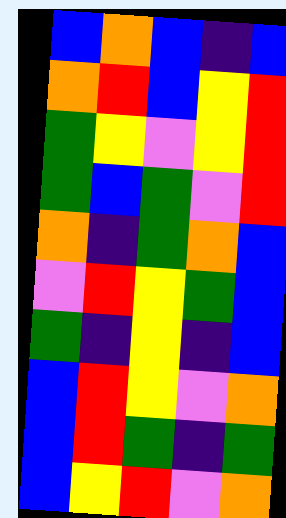[["blue", "orange", "blue", "indigo", "blue"], ["orange", "red", "blue", "yellow", "red"], ["green", "yellow", "violet", "yellow", "red"], ["green", "blue", "green", "violet", "red"], ["orange", "indigo", "green", "orange", "blue"], ["violet", "red", "yellow", "green", "blue"], ["green", "indigo", "yellow", "indigo", "blue"], ["blue", "red", "yellow", "violet", "orange"], ["blue", "red", "green", "indigo", "green"], ["blue", "yellow", "red", "violet", "orange"]]